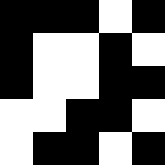[["black", "black", "black", "white", "black"], ["black", "white", "white", "black", "white"], ["black", "white", "white", "black", "black"], ["white", "white", "black", "black", "white"], ["white", "black", "black", "white", "black"]]